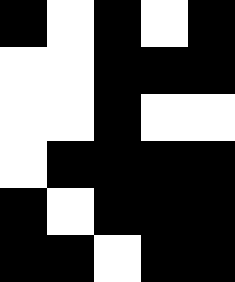[["black", "white", "black", "white", "black"], ["white", "white", "black", "black", "black"], ["white", "white", "black", "white", "white"], ["white", "black", "black", "black", "black"], ["black", "white", "black", "black", "black"], ["black", "black", "white", "black", "black"]]